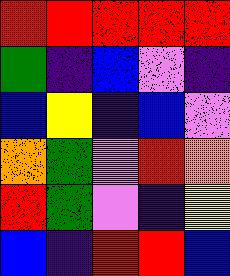[["red", "red", "red", "red", "red"], ["green", "indigo", "blue", "violet", "indigo"], ["blue", "yellow", "indigo", "blue", "violet"], ["orange", "green", "violet", "red", "orange"], ["red", "green", "violet", "indigo", "yellow"], ["blue", "indigo", "red", "red", "blue"]]